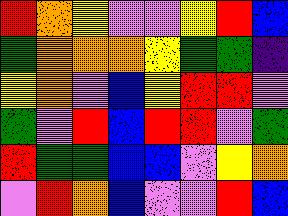[["red", "orange", "yellow", "violet", "violet", "yellow", "red", "blue"], ["green", "orange", "orange", "orange", "yellow", "green", "green", "indigo"], ["yellow", "orange", "violet", "blue", "yellow", "red", "red", "violet"], ["green", "violet", "red", "blue", "red", "red", "violet", "green"], ["red", "green", "green", "blue", "blue", "violet", "yellow", "orange"], ["violet", "red", "orange", "blue", "violet", "violet", "red", "blue"]]